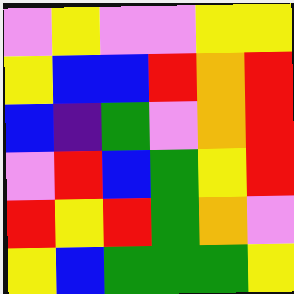[["violet", "yellow", "violet", "violet", "yellow", "yellow"], ["yellow", "blue", "blue", "red", "orange", "red"], ["blue", "indigo", "green", "violet", "orange", "red"], ["violet", "red", "blue", "green", "yellow", "red"], ["red", "yellow", "red", "green", "orange", "violet"], ["yellow", "blue", "green", "green", "green", "yellow"]]